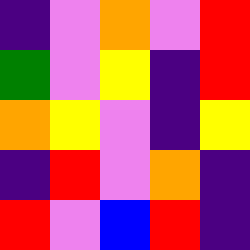[["indigo", "violet", "orange", "violet", "red"], ["green", "violet", "yellow", "indigo", "red"], ["orange", "yellow", "violet", "indigo", "yellow"], ["indigo", "red", "violet", "orange", "indigo"], ["red", "violet", "blue", "red", "indigo"]]